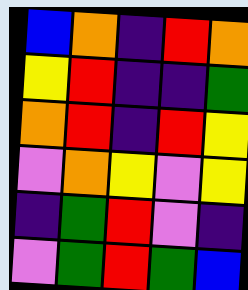[["blue", "orange", "indigo", "red", "orange"], ["yellow", "red", "indigo", "indigo", "green"], ["orange", "red", "indigo", "red", "yellow"], ["violet", "orange", "yellow", "violet", "yellow"], ["indigo", "green", "red", "violet", "indigo"], ["violet", "green", "red", "green", "blue"]]